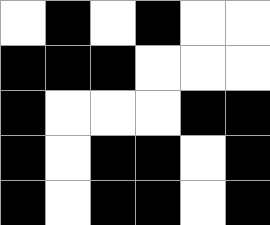[["white", "black", "white", "black", "white", "white"], ["black", "black", "black", "white", "white", "white"], ["black", "white", "white", "white", "black", "black"], ["black", "white", "black", "black", "white", "black"], ["black", "white", "black", "black", "white", "black"]]